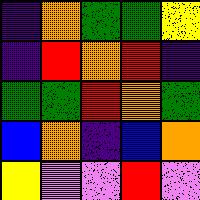[["indigo", "orange", "green", "green", "yellow"], ["indigo", "red", "orange", "red", "indigo"], ["green", "green", "red", "orange", "green"], ["blue", "orange", "indigo", "blue", "orange"], ["yellow", "violet", "violet", "red", "violet"]]